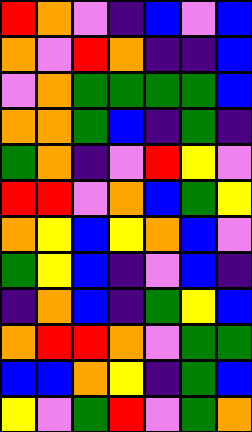[["red", "orange", "violet", "indigo", "blue", "violet", "blue"], ["orange", "violet", "red", "orange", "indigo", "indigo", "blue"], ["violet", "orange", "green", "green", "green", "green", "blue"], ["orange", "orange", "green", "blue", "indigo", "green", "indigo"], ["green", "orange", "indigo", "violet", "red", "yellow", "violet"], ["red", "red", "violet", "orange", "blue", "green", "yellow"], ["orange", "yellow", "blue", "yellow", "orange", "blue", "violet"], ["green", "yellow", "blue", "indigo", "violet", "blue", "indigo"], ["indigo", "orange", "blue", "indigo", "green", "yellow", "blue"], ["orange", "red", "red", "orange", "violet", "green", "green"], ["blue", "blue", "orange", "yellow", "indigo", "green", "blue"], ["yellow", "violet", "green", "red", "violet", "green", "orange"]]